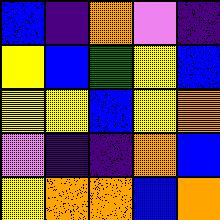[["blue", "indigo", "orange", "violet", "indigo"], ["yellow", "blue", "green", "yellow", "blue"], ["yellow", "yellow", "blue", "yellow", "orange"], ["violet", "indigo", "indigo", "orange", "blue"], ["yellow", "orange", "orange", "blue", "orange"]]